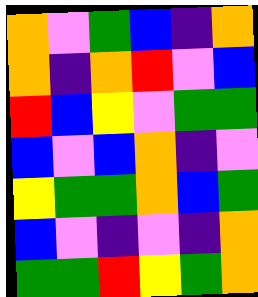[["orange", "violet", "green", "blue", "indigo", "orange"], ["orange", "indigo", "orange", "red", "violet", "blue"], ["red", "blue", "yellow", "violet", "green", "green"], ["blue", "violet", "blue", "orange", "indigo", "violet"], ["yellow", "green", "green", "orange", "blue", "green"], ["blue", "violet", "indigo", "violet", "indigo", "orange"], ["green", "green", "red", "yellow", "green", "orange"]]